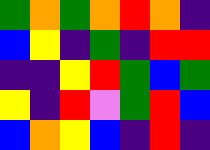[["green", "orange", "green", "orange", "red", "orange", "indigo"], ["blue", "yellow", "indigo", "green", "indigo", "red", "red"], ["indigo", "indigo", "yellow", "red", "green", "blue", "green"], ["yellow", "indigo", "red", "violet", "green", "red", "blue"], ["blue", "orange", "yellow", "blue", "indigo", "red", "indigo"]]